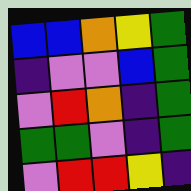[["blue", "blue", "orange", "yellow", "green"], ["indigo", "violet", "violet", "blue", "green"], ["violet", "red", "orange", "indigo", "green"], ["green", "green", "violet", "indigo", "green"], ["violet", "red", "red", "yellow", "indigo"]]